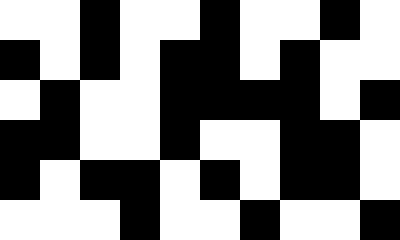[["white", "white", "black", "white", "white", "black", "white", "white", "black", "white"], ["black", "white", "black", "white", "black", "black", "white", "black", "white", "white"], ["white", "black", "white", "white", "black", "black", "black", "black", "white", "black"], ["black", "black", "white", "white", "black", "white", "white", "black", "black", "white"], ["black", "white", "black", "black", "white", "black", "white", "black", "black", "white"], ["white", "white", "white", "black", "white", "white", "black", "white", "white", "black"]]